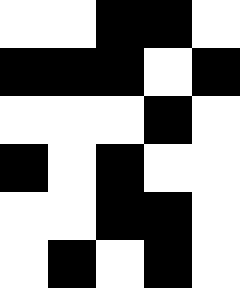[["white", "white", "black", "black", "white"], ["black", "black", "black", "white", "black"], ["white", "white", "white", "black", "white"], ["black", "white", "black", "white", "white"], ["white", "white", "black", "black", "white"], ["white", "black", "white", "black", "white"]]